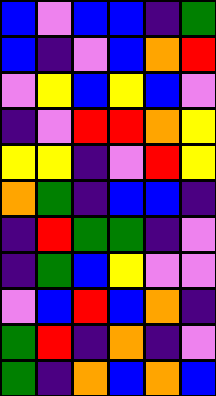[["blue", "violet", "blue", "blue", "indigo", "green"], ["blue", "indigo", "violet", "blue", "orange", "red"], ["violet", "yellow", "blue", "yellow", "blue", "violet"], ["indigo", "violet", "red", "red", "orange", "yellow"], ["yellow", "yellow", "indigo", "violet", "red", "yellow"], ["orange", "green", "indigo", "blue", "blue", "indigo"], ["indigo", "red", "green", "green", "indigo", "violet"], ["indigo", "green", "blue", "yellow", "violet", "violet"], ["violet", "blue", "red", "blue", "orange", "indigo"], ["green", "red", "indigo", "orange", "indigo", "violet"], ["green", "indigo", "orange", "blue", "orange", "blue"]]